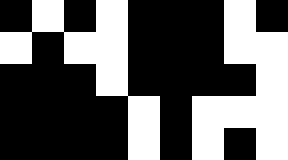[["black", "white", "black", "white", "black", "black", "black", "white", "black"], ["white", "black", "white", "white", "black", "black", "black", "white", "white"], ["black", "black", "black", "white", "black", "black", "black", "black", "white"], ["black", "black", "black", "black", "white", "black", "white", "white", "white"], ["black", "black", "black", "black", "white", "black", "white", "black", "white"]]